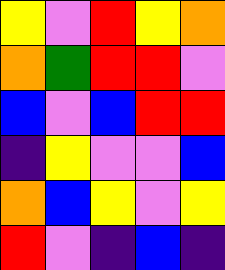[["yellow", "violet", "red", "yellow", "orange"], ["orange", "green", "red", "red", "violet"], ["blue", "violet", "blue", "red", "red"], ["indigo", "yellow", "violet", "violet", "blue"], ["orange", "blue", "yellow", "violet", "yellow"], ["red", "violet", "indigo", "blue", "indigo"]]